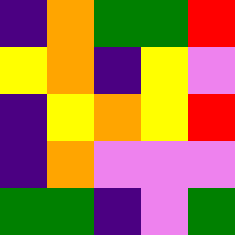[["indigo", "orange", "green", "green", "red"], ["yellow", "orange", "indigo", "yellow", "violet"], ["indigo", "yellow", "orange", "yellow", "red"], ["indigo", "orange", "violet", "violet", "violet"], ["green", "green", "indigo", "violet", "green"]]